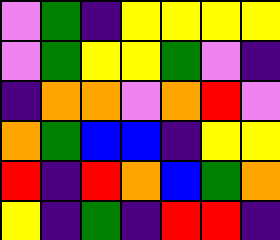[["violet", "green", "indigo", "yellow", "yellow", "yellow", "yellow"], ["violet", "green", "yellow", "yellow", "green", "violet", "indigo"], ["indigo", "orange", "orange", "violet", "orange", "red", "violet"], ["orange", "green", "blue", "blue", "indigo", "yellow", "yellow"], ["red", "indigo", "red", "orange", "blue", "green", "orange"], ["yellow", "indigo", "green", "indigo", "red", "red", "indigo"]]